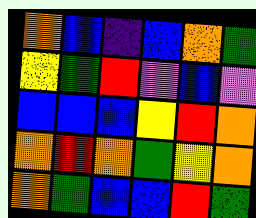[["orange", "blue", "indigo", "blue", "orange", "green"], ["yellow", "green", "red", "violet", "blue", "violet"], ["blue", "blue", "blue", "yellow", "red", "orange"], ["orange", "red", "orange", "green", "yellow", "orange"], ["orange", "green", "blue", "blue", "red", "green"]]